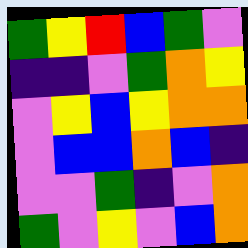[["green", "yellow", "red", "blue", "green", "violet"], ["indigo", "indigo", "violet", "green", "orange", "yellow"], ["violet", "yellow", "blue", "yellow", "orange", "orange"], ["violet", "blue", "blue", "orange", "blue", "indigo"], ["violet", "violet", "green", "indigo", "violet", "orange"], ["green", "violet", "yellow", "violet", "blue", "orange"]]